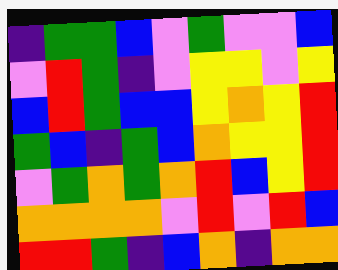[["indigo", "green", "green", "blue", "violet", "green", "violet", "violet", "blue"], ["violet", "red", "green", "indigo", "violet", "yellow", "yellow", "violet", "yellow"], ["blue", "red", "green", "blue", "blue", "yellow", "orange", "yellow", "red"], ["green", "blue", "indigo", "green", "blue", "orange", "yellow", "yellow", "red"], ["violet", "green", "orange", "green", "orange", "red", "blue", "yellow", "red"], ["orange", "orange", "orange", "orange", "violet", "red", "violet", "red", "blue"], ["red", "red", "green", "indigo", "blue", "orange", "indigo", "orange", "orange"]]